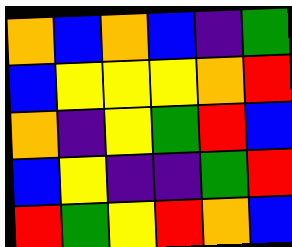[["orange", "blue", "orange", "blue", "indigo", "green"], ["blue", "yellow", "yellow", "yellow", "orange", "red"], ["orange", "indigo", "yellow", "green", "red", "blue"], ["blue", "yellow", "indigo", "indigo", "green", "red"], ["red", "green", "yellow", "red", "orange", "blue"]]